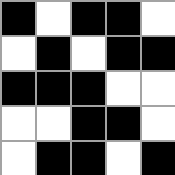[["black", "white", "black", "black", "white"], ["white", "black", "white", "black", "black"], ["black", "black", "black", "white", "white"], ["white", "white", "black", "black", "white"], ["white", "black", "black", "white", "black"]]